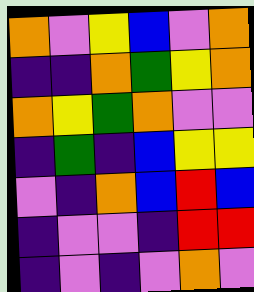[["orange", "violet", "yellow", "blue", "violet", "orange"], ["indigo", "indigo", "orange", "green", "yellow", "orange"], ["orange", "yellow", "green", "orange", "violet", "violet"], ["indigo", "green", "indigo", "blue", "yellow", "yellow"], ["violet", "indigo", "orange", "blue", "red", "blue"], ["indigo", "violet", "violet", "indigo", "red", "red"], ["indigo", "violet", "indigo", "violet", "orange", "violet"]]